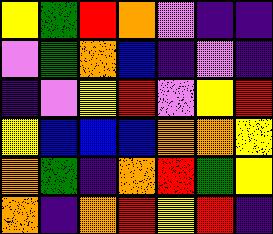[["yellow", "green", "red", "orange", "violet", "indigo", "indigo"], ["violet", "green", "orange", "blue", "indigo", "violet", "indigo"], ["indigo", "violet", "yellow", "red", "violet", "yellow", "red"], ["yellow", "blue", "blue", "blue", "orange", "orange", "yellow"], ["orange", "green", "indigo", "orange", "red", "green", "yellow"], ["orange", "indigo", "orange", "red", "yellow", "red", "indigo"]]